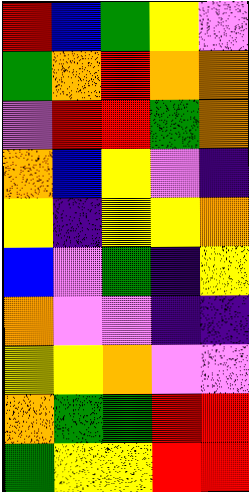[["red", "blue", "green", "yellow", "violet"], ["green", "orange", "red", "orange", "orange"], ["violet", "red", "red", "green", "orange"], ["orange", "blue", "yellow", "violet", "indigo"], ["yellow", "indigo", "yellow", "yellow", "orange"], ["blue", "violet", "green", "indigo", "yellow"], ["orange", "violet", "violet", "indigo", "indigo"], ["yellow", "yellow", "orange", "violet", "violet"], ["orange", "green", "green", "red", "red"], ["green", "yellow", "yellow", "red", "red"]]